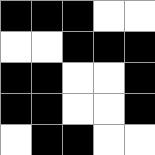[["black", "black", "black", "white", "white"], ["white", "white", "black", "black", "black"], ["black", "black", "white", "white", "black"], ["black", "black", "white", "white", "black"], ["white", "black", "black", "white", "white"]]